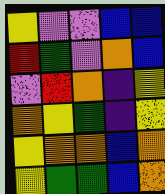[["yellow", "violet", "violet", "blue", "blue"], ["red", "green", "violet", "orange", "blue"], ["violet", "red", "orange", "indigo", "yellow"], ["orange", "yellow", "green", "indigo", "yellow"], ["yellow", "orange", "orange", "blue", "orange"], ["yellow", "green", "green", "blue", "orange"]]